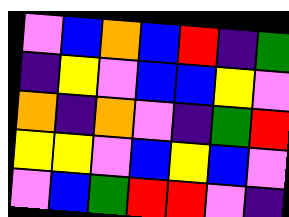[["violet", "blue", "orange", "blue", "red", "indigo", "green"], ["indigo", "yellow", "violet", "blue", "blue", "yellow", "violet"], ["orange", "indigo", "orange", "violet", "indigo", "green", "red"], ["yellow", "yellow", "violet", "blue", "yellow", "blue", "violet"], ["violet", "blue", "green", "red", "red", "violet", "indigo"]]